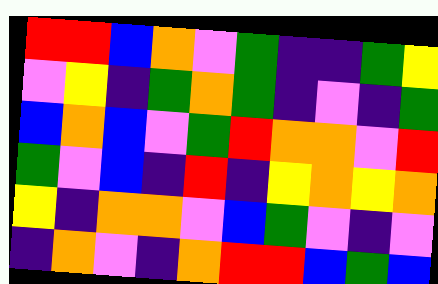[["red", "red", "blue", "orange", "violet", "green", "indigo", "indigo", "green", "yellow"], ["violet", "yellow", "indigo", "green", "orange", "green", "indigo", "violet", "indigo", "green"], ["blue", "orange", "blue", "violet", "green", "red", "orange", "orange", "violet", "red"], ["green", "violet", "blue", "indigo", "red", "indigo", "yellow", "orange", "yellow", "orange"], ["yellow", "indigo", "orange", "orange", "violet", "blue", "green", "violet", "indigo", "violet"], ["indigo", "orange", "violet", "indigo", "orange", "red", "red", "blue", "green", "blue"]]